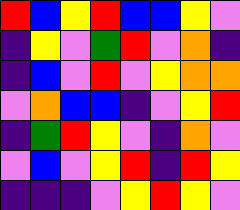[["red", "blue", "yellow", "red", "blue", "blue", "yellow", "violet"], ["indigo", "yellow", "violet", "green", "red", "violet", "orange", "indigo"], ["indigo", "blue", "violet", "red", "violet", "yellow", "orange", "orange"], ["violet", "orange", "blue", "blue", "indigo", "violet", "yellow", "red"], ["indigo", "green", "red", "yellow", "violet", "indigo", "orange", "violet"], ["violet", "blue", "violet", "yellow", "red", "indigo", "red", "yellow"], ["indigo", "indigo", "indigo", "violet", "yellow", "red", "yellow", "violet"]]